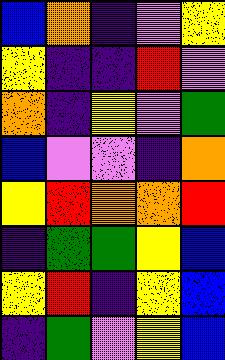[["blue", "orange", "indigo", "violet", "yellow"], ["yellow", "indigo", "indigo", "red", "violet"], ["orange", "indigo", "yellow", "violet", "green"], ["blue", "violet", "violet", "indigo", "orange"], ["yellow", "red", "orange", "orange", "red"], ["indigo", "green", "green", "yellow", "blue"], ["yellow", "red", "indigo", "yellow", "blue"], ["indigo", "green", "violet", "yellow", "blue"]]